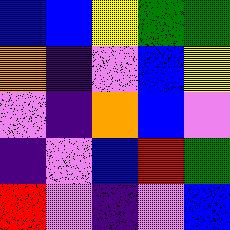[["blue", "blue", "yellow", "green", "green"], ["orange", "indigo", "violet", "blue", "yellow"], ["violet", "indigo", "orange", "blue", "violet"], ["indigo", "violet", "blue", "red", "green"], ["red", "violet", "indigo", "violet", "blue"]]